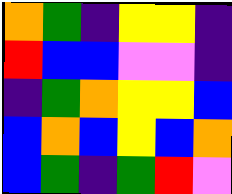[["orange", "green", "indigo", "yellow", "yellow", "indigo"], ["red", "blue", "blue", "violet", "violet", "indigo"], ["indigo", "green", "orange", "yellow", "yellow", "blue"], ["blue", "orange", "blue", "yellow", "blue", "orange"], ["blue", "green", "indigo", "green", "red", "violet"]]